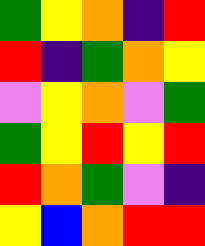[["green", "yellow", "orange", "indigo", "red"], ["red", "indigo", "green", "orange", "yellow"], ["violet", "yellow", "orange", "violet", "green"], ["green", "yellow", "red", "yellow", "red"], ["red", "orange", "green", "violet", "indigo"], ["yellow", "blue", "orange", "red", "red"]]